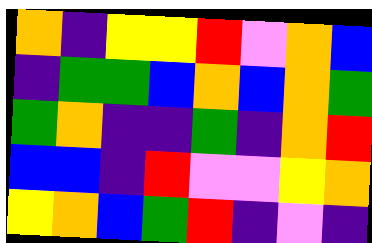[["orange", "indigo", "yellow", "yellow", "red", "violet", "orange", "blue"], ["indigo", "green", "green", "blue", "orange", "blue", "orange", "green"], ["green", "orange", "indigo", "indigo", "green", "indigo", "orange", "red"], ["blue", "blue", "indigo", "red", "violet", "violet", "yellow", "orange"], ["yellow", "orange", "blue", "green", "red", "indigo", "violet", "indigo"]]